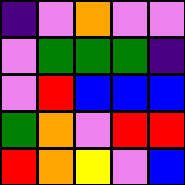[["indigo", "violet", "orange", "violet", "violet"], ["violet", "green", "green", "green", "indigo"], ["violet", "red", "blue", "blue", "blue"], ["green", "orange", "violet", "red", "red"], ["red", "orange", "yellow", "violet", "blue"]]